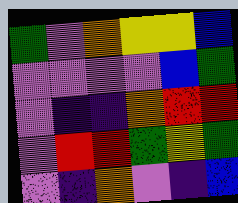[["green", "violet", "orange", "yellow", "yellow", "blue"], ["violet", "violet", "violet", "violet", "blue", "green"], ["violet", "indigo", "indigo", "orange", "red", "red"], ["violet", "red", "red", "green", "yellow", "green"], ["violet", "indigo", "orange", "violet", "indigo", "blue"]]